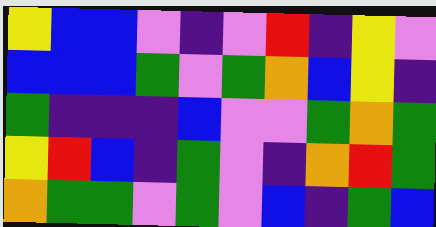[["yellow", "blue", "blue", "violet", "indigo", "violet", "red", "indigo", "yellow", "violet"], ["blue", "blue", "blue", "green", "violet", "green", "orange", "blue", "yellow", "indigo"], ["green", "indigo", "indigo", "indigo", "blue", "violet", "violet", "green", "orange", "green"], ["yellow", "red", "blue", "indigo", "green", "violet", "indigo", "orange", "red", "green"], ["orange", "green", "green", "violet", "green", "violet", "blue", "indigo", "green", "blue"]]